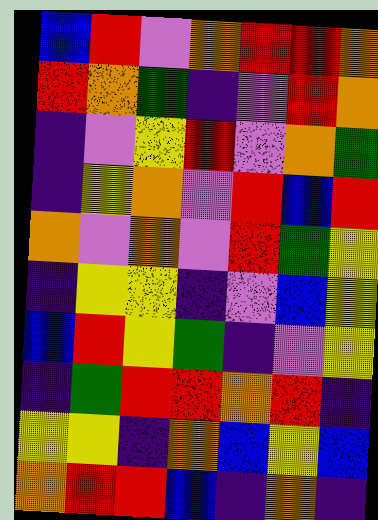[["blue", "red", "violet", "orange", "red", "red", "orange"], ["red", "orange", "green", "indigo", "violet", "red", "orange"], ["indigo", "violet", "yellow", "red", "violet", "orange", "green"], ["indigo", "yellow", "orange", "violet", "red", "blue", "red"], ["orange", "violet", "orange", "violet", "red", "green", "yellow"], ["indigo", "yellow", "yellow", "indigo", "violet", "blue", "yellow"], ["blue", "red", "yellow", "green", "indigo", "violet", "yellow"], ["indigo", "green", "red", "red", "orange", "red", "indigo"], ["yellow", "yellow", "indigo", "orange", "blue", "yellow", "blue"], ["orange", "red", "red", "blue", "indigo", "orange", "indigo"]]